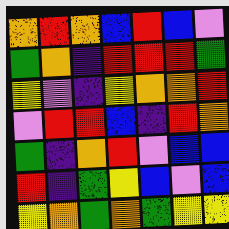[["orange", "red", "orange", "blue", "red", "blue", "violet"], ["green", "orange", "indigo", "red", "red", "red", "green"], ["yellow", "violet", "indigo", "yellow", "orange", "orange", "red"], ["violet", "red", "red", "blue", "indigo", "red", "orange"], ["green", "indigo", "orange", "red", "violet", "blue", "blue"], ["red", "indigo", "green", "yellow", "blue", "violet", "blue"], ["yellow", "orange", "green", "orange", "green", "yellow", "yellow"]]